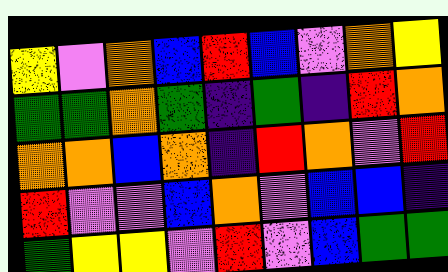[["yellow", "violet", "orange", "blue", "red", "blue", "violet", "orange", "yellow"], ["green", "green", "orange", "green", "indigo", "green", "indigo", "red", "orange"], ["orange", "orange", "blue", "orange", "indigo", "red", "orange", "violet", "red"], ["red", "violet", "violet", "blue", "orange", "violet", "blue", "blue", "indigo"], ["green", "yellow", "yellow", "violet", "red", "violet", "blue", "green", "green"]]